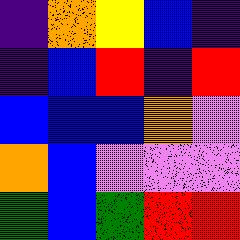[["indigo", "orange", "yellow", "blue", "indigo"], ["indigo", "blue", "red", "indigo", "red"], ["blue", "blue", "blue", "orange", "violet"], ["orange", "blue", "violet", "violet", "violet"], ["green", "blue", "green", "red", "red"]]